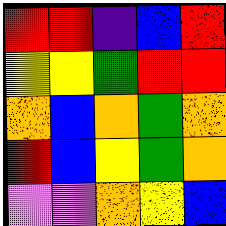[["red", "red", "indigo", "blue", "red"], ["yellow", "yellow", "green", "red", "red"], ["orange", "blue", "orange", "green", "orange"], ["red", "blue", "yellow", "green", "orange"], ["violet", "violet", "orange", "yellow", "blue"]]